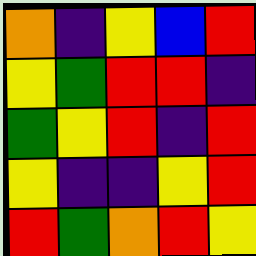[["orange", "indigo", "yellow", "blue", "red"], ["yellow", "green", "red", "red", "indigo"], ["green", "yellow", "red", "indigo", "red"], ["yellow", "indigo", "indigo", "yellow", "red"], ["red", "green", "orange", "red", "yellow"]]